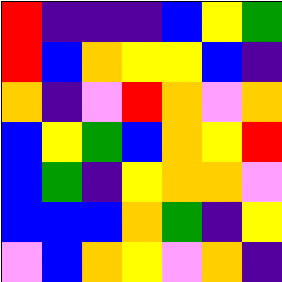[["red", "indigo", "indigo", "indigo", "blue", "yellow", "green"], ["red", "blue", "orange", "yellow", "yellow", "blue", "indigo"], ["orange", "indigo", "violet", "red", "orange", "violet", "orange"], ["blue", "yellow", "green", "blue", "orange", "yellow", "red"], ["blue", "green", "indigo", "yellow", "orange", "orange", "violet"], ["blue", "blue", "blue", "orange", "green", "indigo", "yellow"], ["violet", "blue", "orange", "yellow", "violet", "orange", "indigo"]]